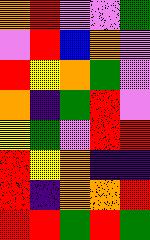[["orange", "red", "violet", "violet", "green"], ["violet", "red", "blue", "orange", "violet"], ["red", "yellow", "orange", "green", "violet"], ["orange", "indigo", "green", "red", "violet"], ["yellow", "green", "violet", "red", "red"], ["red", "yellow", "orange", "indigo", "indigo"], ["red", "indigo", "orange", "orange", "red"], ["red", "red", "green", "red", "green"]]